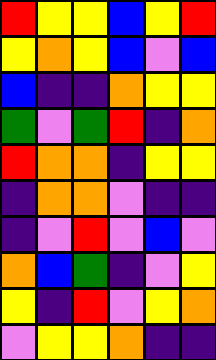[["red", "yellow", "yellow", "blue", "yellow", "red"], ["yellow", "orange", "yellow", "blue", "violet", "blue"], ["blue", "indigo", "indigo", "orange", "yellow", "yellow"], ["green", "violet", "green", "red", "indigo", "orange"], ["red", "orange", "orange", "indigo", "yellow", "yellow"], ["indigo", "orange", "orange", "violet", "indigo", "indigo"], ["indigo", "violet", "red", "violet", "blue", "violet"], ["orange", "blue", "green", "indigo", "violet", "yellow"], ["yellow", "indigo", "red", "violet", "yellow", "orange"], ["violet", "yellow", "yellow", "orange", "indigo", "indigo"]]